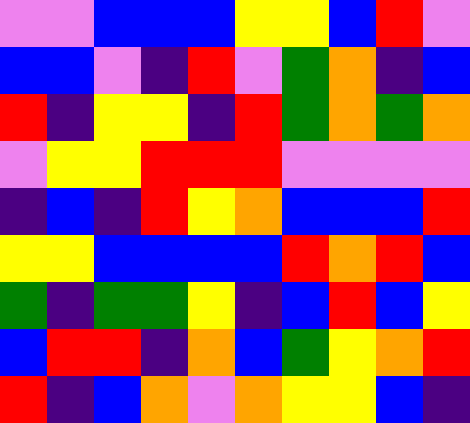[["violet", "violet", "blue", "blue", "blue", "yellow", "yellow", "blue", "red", "violet"], ["blue", "blue", "violet", "indigo", "red", "violet", "green", "orange", "indigo", "blue"], ["red", "indigo", "yellow", "yellow", "indigo", "red", "green", "orange", "green", "orange"], ["violet", "yellow", "yellow", "red", "red", "red", "violet", "violet", "violet", "violet"], ["indigo", "blue", "indigo", "red", "yellow", "orange", "blue", "blue", "blue", "red"], ["yellow", "yellow", "blue", "blue", "blue", "blue", "red", "orange", "red", "blue"], ["green", "indigo", "green", "green", "yellow", "indigo", "blue", "red", "blue", "yellow"], ["blue", "red", "red", "indigo", "orange", "blue", "green", "yellow", "orange", "red"], ["red", "indigo", "blue", "orange", "violet", "orange", "yellow", "yellow", "blue", "indigo"]]